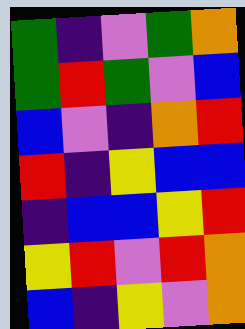[["green", "indigo", "violet", "green", "orange"], ["green", "red", "green", "violet", "blue"], ["blue", "violet", "indigo", "orange", "red"], ["red", "indigo", "yellow", "blue", "blue"], ["indigo", "blue", "blue", "yellow", "red"], ["yellow", "red", "violet", "red", "orange"], ["blue", "indigo", "yellow", "violet", "orange"]]